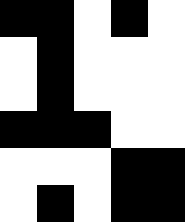[["black", "black", "white", "black", "white"], ["white", "black", "white", "white", "white"], ["white", "black", "white", "white", "white"], ["black", "black", "black", "white", "white"], ["white", "white", "white", "black", "black"], ["white", "black", "white", "black", "black"]]